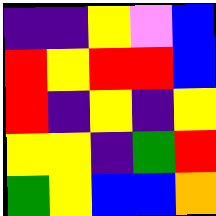[["indigo", "indigo", "yellow", "violet", "blue"], ["red", "yellow", "red", "red", "blue"], ["red", "indigo", "yellow", "indigo", "yellow"], ["yellow", "yellow", "indigo", "green", "red"], ["green", "yellow", "blue", "blue", "orange"]]